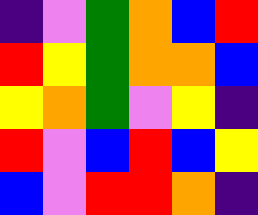[["indigo", "violet", "green", "orange", "blue", "red"], ["red", "yellow", "green", "orange", "orange", "blue"], ["yellow", "orange", "green", "violet", "yellow", "indigo"], ["red", "violet", "blue", "red", "blue", "yellow"], ["blue", "violet", "red", "red", "orange", "indigo"]]